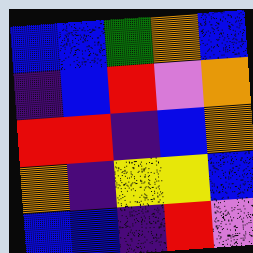[["blue", "blue", "green", "orange", "blue"], ["indigo", "blue", "red", "violet", "orange"], ["red", "red", "indigo", "blue", "orange"], ["orange", "indigo", "yellow", "yellow", "blue"], ["blue", "blue", "indigo", "red", "violet"]]